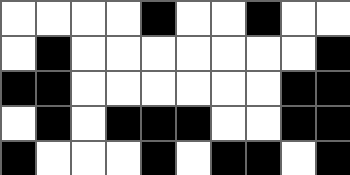[["white", "white", "white", "white", "black", "white", "white", "black", "white", "white"], ["white", "black", "white", "white", "white", "white", "white", "white", "white", "black"], ["black", "black", "white", "white", "white", "white", "white", "white", "black", "black"], ["white", "black", "white", "black", "black", "black", "white", "white", "black", "black"], ["black", "white", "white", "white", "black", "white", "black", "black", "white", "black"]]